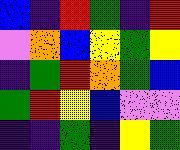[["blue", "indigo", "red", "green", "indigo", "red"], ["violet", "orange", "blue", "yellow", "green", "yellow"], ["indigo", "green", "red", "orange", "green", "blue"], ["green", "red", "yellow", "blue", "violet", "violet"], ["indigo", "indigo", "green", "indigo", "yellow", "green"]]